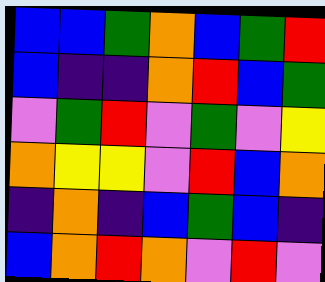[["blue", "blue", "green", "orange", "blue", "green", "red"], ["blue", "indigo", "indigo", "orange", "red", "blue", "green"], ["violet", "green", "red", "violet", "green", "violet", "yellow"], ["orange", "yellow", "yellow", "violet", "red", "blue", "orange"], ["indigo", "orange", "indigo", "blue", "green", "blue", "indigo"], ["blue", "orange", "red", "orange", "violet", "red", "violet"]]